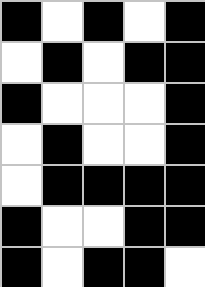[["black", "white", "black", "white", "black"], ["white", "black", "white", "black", "black"], ["black", "white", "white", "white", "black"], ["white", "black", "white", "white", "black"], ["white", "black", "black", "black", "black"], ["black", "white", "white", "black", "black"], ["black", "white", "black", "black", "white"]]